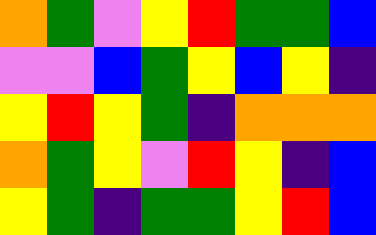[["orange", "green", "violet", "yellow", "red", "green", "green", "blue"], ["violet", "violet", "blue", "green", "yellow", "blue", "yellow", "indigo"], ["yellow", "red", "yellow", "green", "indigo", "orange", "orange", "orange"], ["orange", "green", "yellow", "violet", "red", "yellow", "indigo", "blue"], ["yellow", "green", "indigo", "green", "green", "yellow", "red", "blue"]]